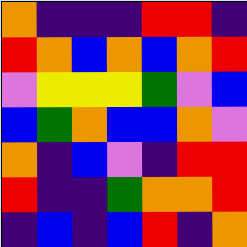[["orange", "indigo", "indigo", "indigo", "red", "red", "indigo"], ["red", "orange", "blue", "orange", "blue", "orange", "red"], ["violet", "yellow", "yellow", "yellow", "green", "violet", "blue"], ["blue", "green", "orange", "blue", "blue", "orange", "violet"], ["orange", "indigo", "blue", "violet", "indigo", "red", "red"], ["red", "indigo", "indigo", "green", "orange", "orange", "red"], ["indigo", "blue", "indigo", "blue", "red", "indigo", "orange"]]